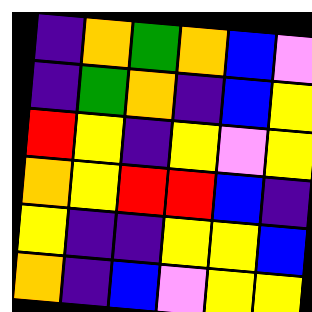[["indigo", "orange", "green", "orange", "blue", "violet"], ["indigo", "green", "orange", "indigo", "blue", "yellow"], ["red", "yellow", "indigo", "yellow", "violet", "yellow"], ["orange", "yellow", "red", "red", "blue", "indigo"], ["yellow", "indigo", "indigo", "yellow", "yellow", "blue"], ["orange", "indigo", "blue", "violet", "yellow", "yellow"]]